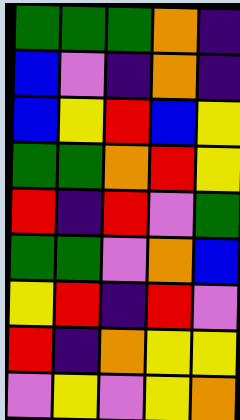[["green", "green", "green", "orange", "indigo"], ["blue", "violet", "indigo", "orange", "indigo"], ["blue", "yellow", "red", "blue", "yellow"], ["green", "green", "orange", "red", "yellow"], ["red", "indigo", "red", "violet", "green"], ["green", "green", "violet", "orange", "blue"], ["yellow", "red", "indigo", "red", "violet"], ["red", "indigo", "orange", "yellow", "yellow"], ["violet", "yellow", "violet", "yellow", "orange"]]